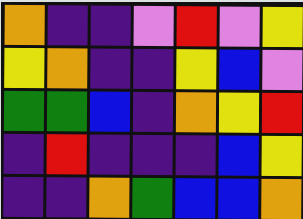[["orange", "indigo", "indigo", "violet", "red", "violet", "yellow"], ["yellow", "orange", "indigo", "indigo", "yellow", "blue", "violet"], ["green", "green", "blue", "indigo", "orange", "yellow", "red"], ["indigo", "red", "indigo", "indigo", "indigo", "blue", "yellow"], ["indigo", "indigo", "orange", "green", "blue", "blue", "orange"]]